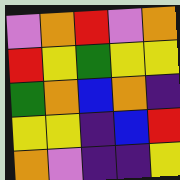[["violet", "orange", "red", "violet", "orange"], ["red", "yellow", "green", "yellow", "yellow"], ["green", "orange", "blue", "orange", "indigo"], ["yellow", "yellow", "indigo", "blue", "red"], ["orange", "violet", "indigo", "indigo", "yellow"]]